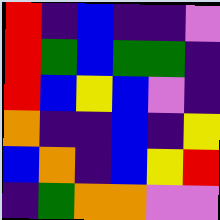[["red", "indigo", "blue", "indigo", "indigo", "violet"], ["red", "green", "blue", "green", "green", "indigo"], ["red", "blue", "yellow", "blue", "violet", "indigo"], ["orange", "indigo", "indigo", "blue", "indigo", "yellow"], ["blue", "orange", "indigo", "blue", "yellow", "red"], ["indigo", "green", "orange", "orange", "violet", "violet"]]